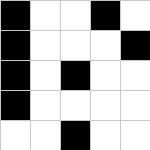[["black", "white", "white", "black", "white"], ["black", "white", "white", "white", "black"], ["black", "white", "black", "white", "white"], ["black", "white", "white", "white", "white"], ["white", "white", "black", "white", "white"]]